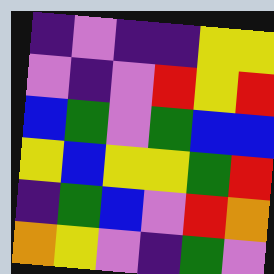[["indigo", "violet", "indigo", "indigo", "yellow", "yellow"], ["violet", "indigo", "violet", "red", "yellow", "red"], ["blue", "green", "violet", "green", "blue", "blue"], ["yellow", "blue", "yellow", "yellow", "green", "red"], ["indigo", "green", "blue", "violet", "red", "orange"], ["orange", "yellow", "violet", "indigo", "green", "violet"]]